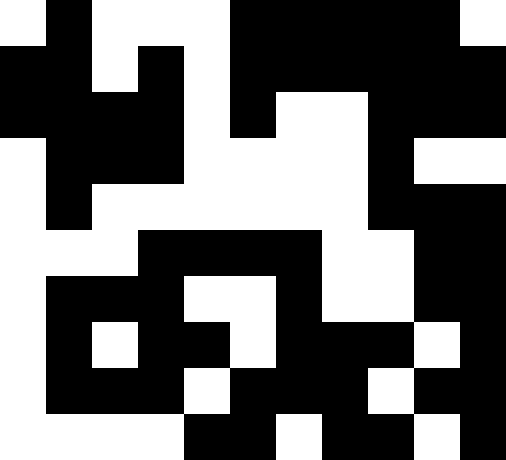[["white", "black", "white", "white", "white", "black", "black", "black", "black", "black", "white"], ["black", "black", "white", "black", "white", "black", "black", "black", "black", "black", "black"], ["black", "black", "black", "black", "white", "black", "white", "white", "black", "black", "black"], ["white", "black", "black", "black", "white", "white", "white", "white", "black", "white", "white"], ["white", "black", "white", "white", "white", "white", "white", "white", "black", "black", "black"], ["white", "white", "white", "black", "black", "black", "black", "white", "white", "black", "black"], ["white", "black", "black", "black", "white", "white", "black", "white", "white", "black", "black"], ["white", "black", "white", "black", "black", "white", "black", "black", "black", "white", "black"], ["white", "black", "black", "black", "white", "black", "black", "black", "white", "black", "black"], ["white", "white", "white", "white", "black", "black", "white", "black", "black", "white", "black"]]